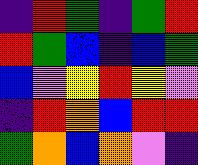[["indigo", "red", "green", "indigo", "green", "red"], ["red", "green", "blue", "indigo", "blue", "green"], ["blue", "violet", "yellow", "red", "yellow", "violet"], ["indigo", "red", "orange", "blue", "red", "red"], ["green", "orange", "blue", "orange", "violet", "indigo"]]